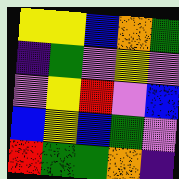[["yellow", "yellow", "blue", "orange", "green"], ["indigo", "green", "violet", "yellow", "violet"], ["violet", "yellow", "red", "violet", "blue"], ["blue", "yellow", "blue", "green", "violet"], ["red", "green", "green", "orange", "indigo"]]